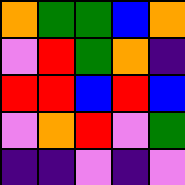[["orange", "green", "green", "blue", "orange"], ["violet", "red", "green", "orange", "indigo"], ["red", "red", "blue", "red", "blue"], ["violet", "orange", "red", "violet", "green"], ["indigo", "indigo", "violet", "indigo", "violet"]]